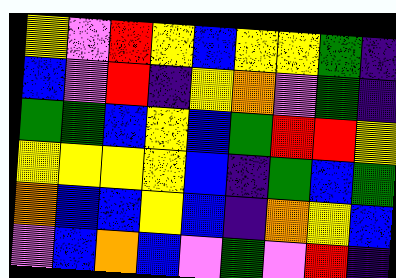[["yellow", "violet", "red", "yellow", "blue", "yellow", "yellow", "green", "indigo"], ["blue", "violet", "red", "indigo", "yellow", "orange", "violet", "green", "indigo"], ["green", "green", "blue", "yellow", "blue", "green", "red", "red", "yellow"], ["yellow", "yellow", "yellow", "yellow", "blue", "indigo", "green", "blue", "green"], ["orange", "blue", "blue", "yellow", "blue", "indigo", "orange", "yellow", "blue"], ["violet", "blue", "orange", "blue", "violet", "green", "violet", "red", "indigo"]]